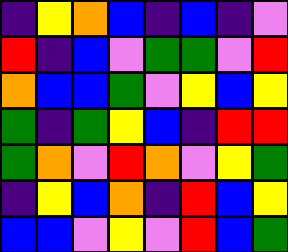[["indigo", "yellow", "orange", "blue", "indigo", "blue", "indigo", "violet"], ["red", "indigo", "blue", "violet", "green", "green", "violet", "red"], ["orange", "blue", "blue", "green", "violet", "yellow", "blue", "yellow"], ["green", "indigo", "green", "yellow", "blue", "indigo", "red", "red"], ["green", "orange", "violet", "red", "orange", "violet", "yellow", "green"], ["indigo", "yellow", "blue", "orange", "indigo", "red", "blue", "yellow"], ["blue", "blue", "violet", "yellow", "violet", "red", "blue", "green"]]